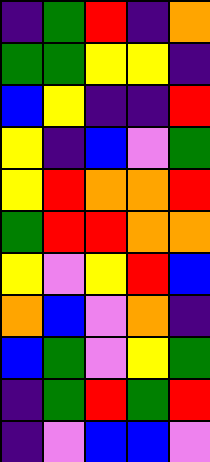[["indigo", "green", "red", "indigo", "orange"], ["green", "green", "yellow", "yellow", "indigo"], ["blue", "yellow", "indigo", "indigo", "red"], ["yellow", "indigo", "blue", "violet", "green"], ["yellow", "red", "orange", "orange", "red"], ["green", "red", "red", "orange", "orange"], ["yellow", "violet", "yellow", "red", "blue"], ["orange", "blue", "violet", "orange", "indigo"], ["blue", "green", "violet", "yellow", "green"], ["indigo", "green", "red", "green", "red"], ["indigo", "violet", "blue", "blue", "violet"]]